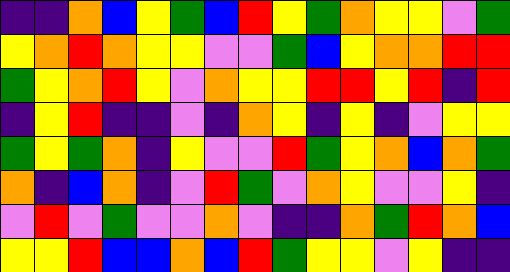[["indigo", "indigo", "orange", "blue", "yellow", "green", "blue", "red", "yellow", "green", "orange", "yellow", "yellow", "violet", "green"], ["yellow", "orange", "red", "orange", "yellow", "yellow", "violet", "violet", "green", "blue", "yellow", "orange", "orange", "red", "red"], ["green", "yellow", "orange", "red", "yellow", "violet", "orange", "yellow", "yellow", "red", "red", "yellow", "red", "indigo", "red"], ["indigo", "yellow", "red", "indigo", "indigo", "violet", "indigo", "orange", "yellow", "indigo", "yellow", "indigo", "violet", "yellow", "yellow"], ["green", "yellow", "green", "orange", "indigo", "yellow", "violet", "violet", "red", "green", "yellow", "orange", "blue", "orange", "green"], ["orange", "indigo", "blue", "orange", "indigo", "violet", "red", "green", "violet", "orange", "yellow", "violet", "violet", "yellow", "indigo"], ["violet", "red", "violet", "green", "violet", "violet", "orange", "violet", "indigo", "indigo", "orange", "green", "red", "orange", "blue"], ["yellow", "yellow", "red", "blue", "blue", "orange", "blue", "red", "green", "yellow", "yellow", "violet", "yellow", "indigo", "indigo"]]